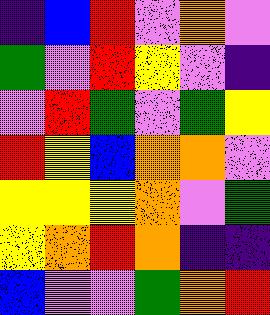[["indigo", "blue", "red", "violet", "orange", "violet"], ["green", "violet", "red", "yellow", "violet", "indigo"], ["violet", "red", "green", "violet", "green", "yellow"], ["red", "yellow", "blue", "orange", "orange", "violet"], ["yellow", "yellow", "yellow", "orange", "violet", "green"], ["yellow", "orange", "red", "orange", "indigo", "indigo"], ["blue", "violet", "violet", "green", "orange", "red"]]